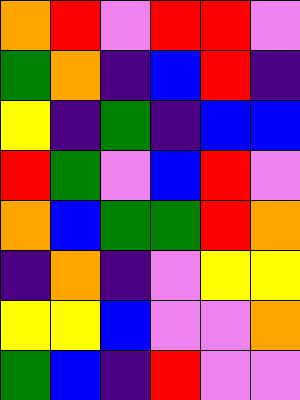[["orange", "red", "violet", "red", "red", "violet"], ["green", "orange", "indigo", "blue", "red", "indigo"], ["yellow", "indigo", "green", "indigo", "blue", "blue"], ["red", "green", "violet", "blue", "red", "violet"], ["orange", "blue", "green", "green", "red", "orange"], ["indigo", "orange", "indigo", "violet", "yellow", "yellow"], ["yellow", "yellow", "blue", "violet", "violet", "orange"], ["green", "blue", "indigo", "red", "violet", "violet"]]